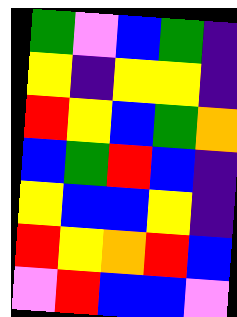[["green", "violet", "blue", "green", "indigo"], ["yellow", "indigo", "yellow", "yellow", "indigo"], ["red", "yellow", "blue", "green", "orange"], ["blue", "green", "red", "blue", "indigo"], ["yellow", "blue", "blue", "yellow", "indigo"], ["red", "yellow", "orange", "red", "blue"], ["violet", "red", "blue", "blue", "violet"]]